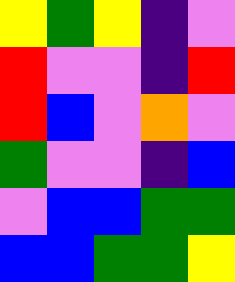[["yellow", "green", "yellow", "indigo", "violet"], ["red", "violet", "violet", "indigo", "red"], ["red", "blue", "violet", "orange", "violet"], ["green", "violet", "violet", "indigo", "blue"], ["violet", "blue", "blue", "green", "green"], ["blue", "blue", "green", "green", "yellow"]]